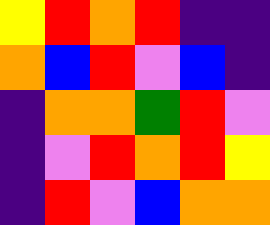[["yellow", "red", "orange", "red", "indigo", "indigo"], ["orange", "blue", "red", "violet", "blue", "indigo"], ["indigo", "orange", "orange", "green", "red", "violet"], ["indigo", "violet", "red", "orange", "red", "yellow"], ["indigo", "red", "violet", "blue", "orange", "orange"]]